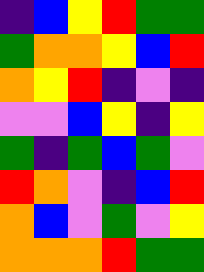[["indigo", "blue", "yellow", "red", "green", "green"], ["green", "orange", "orange", "yellow", "blue", "red"], ["orange", "yellow", "red", "indigo", "violet", "indigo"], ["violet", "violet", "blue", "yellow", "indigo", "yellow"], ["green", "indigo", "green", "blue", "green", "violet"], ["red", "orange", "violet", "indigo", "blue", "red"], ["orange", "blue", "violet", "green", "violet", "yellow"], ["orange", "orange", "orange", "red", "green", "green"]]